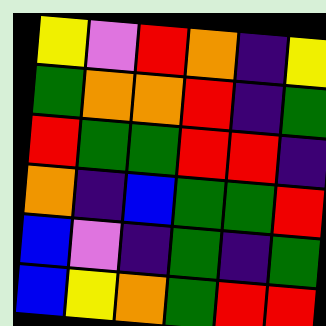[["yellow", "violet", "red", "orange", "indigo", "yellow"], ["green", "orange", "orange", "red", "indigo", "green"], ["red", "green", "green", "red", "red", "indigo"], ["orange", "indigo", "blue", "green", "green", "red"], ["blue", "violet", "indigo", "green", "indigo", "green"], ["blue", "yellow", "orange", "green", "red", "red"]]